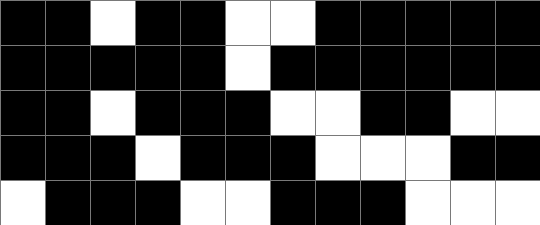[["black", "black", "white", "black", "black", "white", "white", "black", "black", "black", "black", "black"], ["black", "black", "black", "black", "black", "white", "black", "black", "black", "black", "black", "black"], ["black", "black", "white", "black", "black", "black", "white", "white", "black", "black", "white", "white"], ["black", "black", "black", "white", "black", "black", "black", "white", "white", "white", "black", "black"], ["white", "black", "black", "black", "white", "white", "black", "black", "black", "white", "white", "white"]]